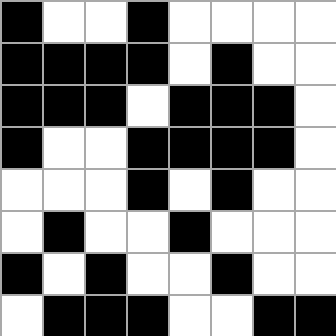[["black", "white", "white", "black", "white", "white", "white", "white"], ["black", "black", "black", "black", "white", "black", "white", "white"], ["black", "black", "black", "white", "black", "black", "black", "white"], ["black", "white", "white", "black", "black", "black", "black", "white"], ["white", "white", "white", "black", "white", "black", "white", "white"], ["white", "black", "white", "white", "black", "white", "white", "white"], ["black", "white", "black", "white", "white", "black", "white", "white"], ["white", "black", "black", "black", "white", "white", "black", "black"]]